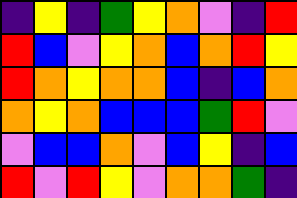[["indigo", "yellow", "indigo", "green", "yellow", "orange", "violet", "indigo", "red"], ["red", "blue", "violet", "yellow", "orange", "blue", "orange", "red", "yellow"], ["red", "orange", "yellow", "orange", "orange", "blue", "indigo", "blue", "orange"], ["orange", "yellow", "orange", "blue", "blue", "blue", "green", "red", "violet"], ["violet", "blue", "blue", "orange", "violet", "blue", "yellow", "indigo", "blue"], ["red", "violet", "red", "yellow", "violet", "orange", "orange", "green", "indigo"]]